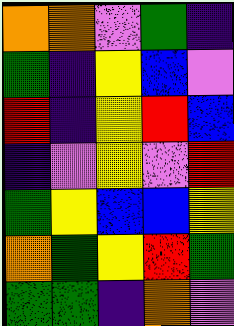[["orange", "orange", "violet", "green", "indigo"], ["green", "indigo", "yellow", "blue", "violet"], ["red", "indigo", "yellow", "red", "blue"], ["indigo", "violet", "yellow", "violet", "red"], ["green", "yellow", "blue", "blue", "yellow"], ["orange", "green", "yellow", "red", "green"], ["green", "green", "indigo", "orange", "violet"]]